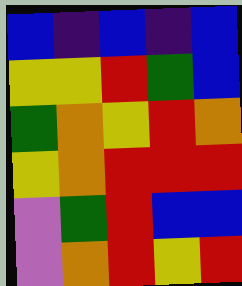[["blue", "indigo", "blue", "indigo", "blue"], ["yellow", "yellow", "red", "green", "blue"], ["green", "orange", "yellow", "red", "orange"], ["yellow", "orange", "red", "red", "red"], ["violet", "green", "red", "blue", "blue"], ["violet", "orange", "red", "yellow", "red"]]